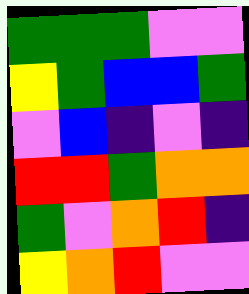[["green", "green", "green", "violet", "violet"], ["yellow", "green", "blue", "blue", "green"], ["violet", "blue", "indigo", "violet", "indigo"], ["red", "red", "green", "orange", "orange"], ["green", "violet", "orange", "red", "indigo"], ["yellow", "orange", "red", "violet", "violet"]]